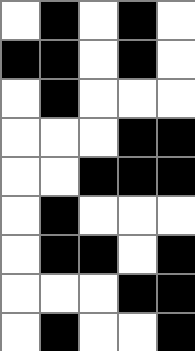[["white", "black", "white", "black", "white"], ["black", "black", "white", "black", "white"], ["white", "black", "white", "white", "white"], ["white", "white", "white", "black", "black"], ["white", "white", "black", "black", "black"], ["white", "black", "white", "white", "white"], ["white", "black", "black", "white", "black"], ["white", "white", "white", "black", "black"], ["white", "black", "white", "white", "black"]]